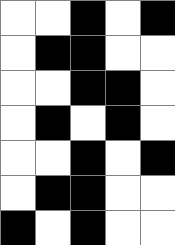[["white", "white", "black", "white", "black"], ["white", "black", "black", "white", "white"], ["white", "white", "black", "black", "white"], ["white", "black", "white", "black", "white"], ["white", "white", "black", "white", "black"], ["white", "black", "black", "white", "white"], ["black", "white", "black", "white", "white"]]